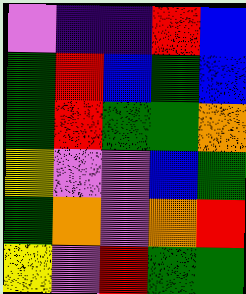[["violet", "indigo", "indigo", "red", "blue"], ["green", "red", "blue", "green", "blue"], ["green", "red", "green", "green", "orange"], ["yellow", "violet", "violet", "blue", "green"], ["green", "orange", "violet", "orange", "red"], ["yellow", "violet", "red", "green", "green"]]